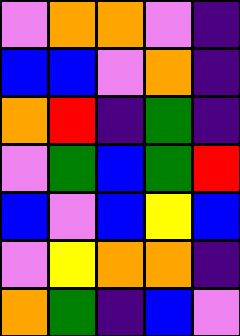[["violet", "orange", "orange", "violet", "indigo"], ["blue", "blue", "violet", "orange", "indigo"], ["orange", "red", "indigo", "green", "indigo"], ["violet", "green", "blue", "green", "red"], ["blue", "violet", "blue", "yellow", "blue"], ["violet", "yellow", "orange", "orange", "indigo"], ["orange", "green", "indigo", "blue", "violet"]]